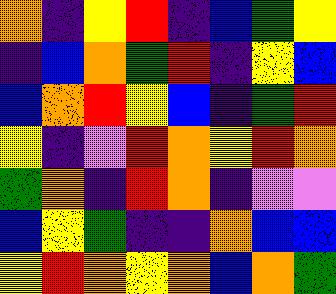[["orange", "indigo", "yellow", "red", "indigo", "blue", "green", "yellow"], ["indigo", "blue", "orange", "green", "red", "indigo", "yellow", "blue"], ["blue", "orange", "red", "yellow", "blue", "indigo", "green", "red"], ["yellow", "indigo", "violet", "red", "orange", "yellow", "red", "orange"], ["green", "orange", "indigo", "red", "orange", "indigo", "violet", "violet"], ["blue", "yellow", "green", "indigo", "indigo", "orange", "blue", "blue"], ["yellow", "red", "orange", "yellow", "orange", "blue", "orange", "green"]]